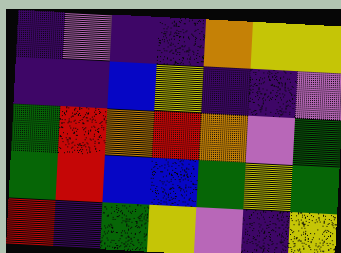[["indigo", "violet", "indigo", "indigo", "orange", "yellow", "yellow"], ["indigo", "indigo", "blue", "yellow", "indigo", "indigo", "violet"], ["green", "red", "orange", "red", "orange", "violet", "green"], ["green", "red", "blue", "blue", "green", "yellow", "green"], ["red", "indigo", "green", "yellow", "violet", "indigo", "yellow"]]